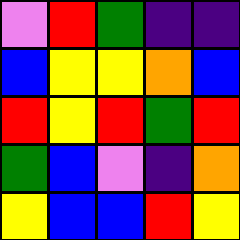[["violet", "red", "green", "indigo", "indigo"], ["blue", "yellow", "yellow", "orange", "blue"], ["red", "yellow", "red", "green", "red"], ["green", "blue", "violet", "indigo", "orange"], ["yellow", "blue", "blue", "red", "yellow"]]